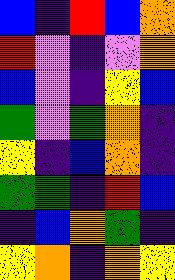[["blue", "indigo", "red", "blue", "orange"], ["red", "violet", "indigo", "violet", "orange"], ["blue", "violet", "indigo", "yellow", "blue"], ["green", "violet", "green", "orange", "indigo"], ["yellow", "indigo", "blue", "orange", "indigo"], ["green", "green", "indigo", "red", "blue"], ["indigo", "blue", "orange", "green", "indigo"], ["yellow", "orange", "indigo", "orange", "yellow"]]